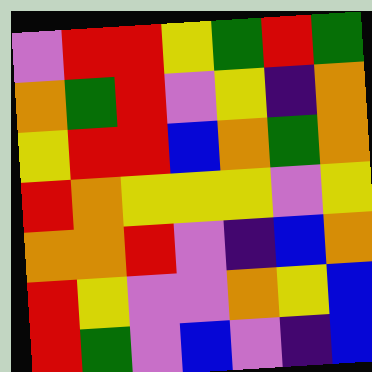[["violet", "red", "red", "yellow", "green", "red", "green"], ["orange", "green", "red", "violet", "yellow", "indigo", "orange"], ["yellow", "red", "red", "blue", "orange", "green", "orange"], ["red", "orange", "yellow", "yellow", "yellow", "violet", "yellow"], ["orange", "orange", "red", "violet", "indigo", "blue", "orange"], ["red", "yellow", "violet", "violet", "orange", "yellow", "blue"], ["red", "green", "violet", "blue", "violet", "indigo", "blue"]]